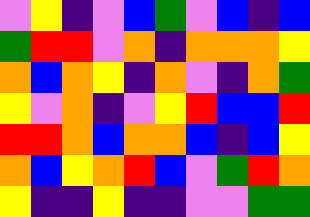[["violet", "yellow", "indigo", "violet", "blue", "green", "violet", "blue", "indigo", "blue"], ["green", "red", "red", "violet", "orange", "indigo", "orange", "orange", "orange", "yellow"], ["orange", "blue", "orange", "yellow", "indigo", "orange", "violet", "indigo", "orange", "green"], ["yellow", "violet", "orange", "indigo", "violet", "yellow", "red", "blue", "blue", "red"], ["red", "red", "orange", "blue", "orange", "orange", "blue", "indigo", "blue", "yellow"], ["orange", "blue", "yellow", "orange", "red", "blue", "violet", "green", "red", "orange"], ["yellow", "indigo", "indigo", "yellow", "indigo", "indigo", "violet", "violet", "green", "green"]]